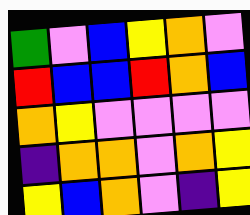[["green", "violet", "blue", "yellow", "orange", "violet"], ["red", "blue", "blue", "red", "orange", "blue"], ["orange", "yellow", "violet", "violet", "violet", "violet"], ["indigo", "orange", "orange", "violet", "orange", "yellow"], ["yellow", "blue", "orange", "violet", "indigo", "yellow"]]